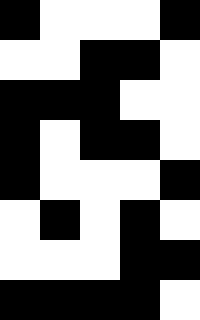[["black", "white", "white", "white", "black"], ["white", "white", "black", "black", "white"], ["black", "black", "black", "white", "white"], ["black", "white", "black", "black", "white"], ["black", "white", "white", "white", "black"], ["white", "black", "white", "black", "white"], ["white", "white", "white", "black", "black"], ["black", "black", "black", "black", "white"]]